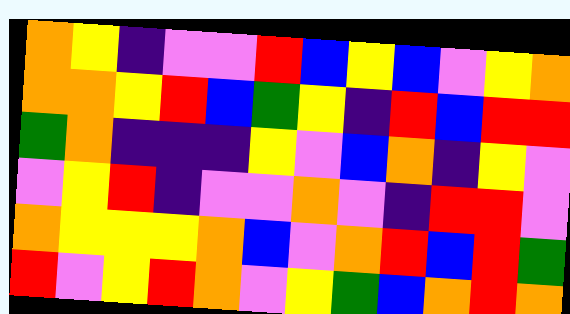[["orange", "yellow", "indigo", "violet", "violet", "red", "blue", "yellow", "blue", "violet", "yellow", "orange"], ["orange", "orange", "yellow", "red", "blue", "green", "yellow", "indigo", "red", "blue", "red", "red"], ["green", "orange", "indigo", "indigo", "indigo", "yellow", "violet", "blue", "orange", "indigo", "yellow", "violet"], ["violet", "yellow", "red", "indigo", "violet", "violet", "orange", "violet", "indigo", "red", "red", "violet"], ["orange", "yellow", "yellow", "yellow", "orange", "blue", "violet", "orange", "red", "blue", "red", "green"], ["red", "violet", "yellow", "red", "orange", "violet", "yellow", "green", "blue", "orange", "red", "orange"]]